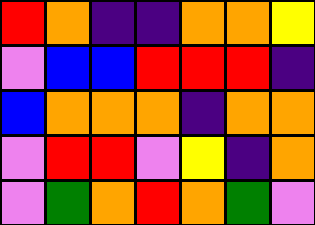[["red", "orange", "indigo", "indigo", "orange", "orange", "yellow"], ["violet", "blue", "blue", "red", "red", "red", "indigo"], ["blue", "orange", "orange", "orange", "indigo", "orange", "orange"], ["violet", "red", "red", "violet", "yellow", "indigo", "orange"], ["violet", "green", "orange", "red", "orange", "green", "violet"]]